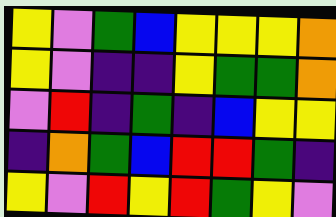[["yellow", "violet", "green", "blue", "yellow", "yellow", "yellow", "orange"], ["yellow", "violet", "indigo", "indigo", "yellow", "green", "green", "orange"], ["violet", "red", "indigo", "green", "indigo", "blue", "yellow", "yellow"], ["indigo", "orange", "green", "blue", "red", "red", "green", "indigo"], ["yellow", "violet", "red", "yellow", "red", "green", "yellow", "violet"]]